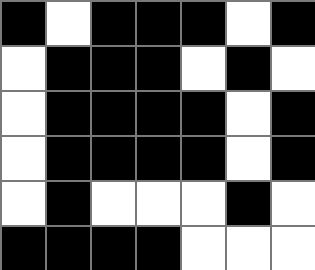[["black", "white", "black", "black", "black", "white", "black"], ["white", "black", "black", "black", "white", "black", "white"], ["white", "black", "black", "black", "black", "white", "black"], ["white", "black", "black", "black", "black", "white", "black"], ["white", "black", "white", "white", "white", "black", "white"], ["black", "black", "black", "black", "white", "white", "white"]]